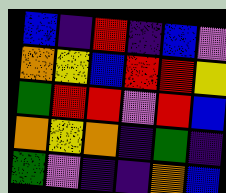[["blue", "indigo", "red", "indigo", "blue", "violet"], ["orange", "yellow", "blue", "red", "red", "yellow"], ["green", "red", "red", "violet", "red", "blue"], ["orange", "yellow", "orange", "indigo", "green", "indigo"], ["green", "violet", "indigo", "indigo", "orange", "blue"]]